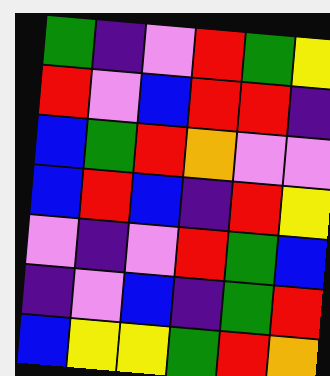[["green", "indigo", "violet", "red", "green", "yellow"], ["red", "violet", "blue", "red", "red", "indigo"], ["blue", "green", "red", "orange", "violet", "violet"], ["blue", "red", "blue", "indigo", "red", "yellow"], ["violet", "indigo", "violet", "red", "green", "blue"], ["indigo", "violet", "blue", "indigo", "green", "red"], ["blue", "yellow", "yellow", "green", "red", "orange"]]